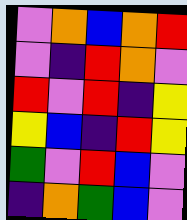[["violet", "orange", "blue", "orange", "red"], ["violet", "indigo", "red", "orange", "violet"], ["red", "violet", "red", "indigo", "yellow"], ["yellow", "blue", "indigo", "red", "yellow"], ["green", "violet", "red", "blue", "violet"], ["indigo", "orange", "green", "blue", "violet"]]